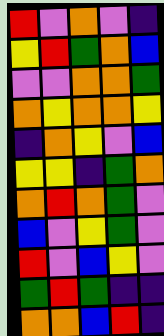[["red", "violet", "orange", "violet", "indigo"], ["yellow", "red", "green", "orange", "blue"], ["violet", "violet", "orange", "orange", "green"], ["orange", "yellow", "orange", "orange", "yellow"], ["indigo", "orange", "yellow", "violet", "blue"], ["yellow", "yellow", "indigo", "green", "orange"], ["orange", "red", "orange", "green", "violet"], ["blue", "violet", "yellow", "green", "violet"], ["red", "violet", "blue", "yellow", "violet"], ["green", "red", "green", "indigo", "indigo"], ["orange", "orange", "blue", "red", "indigo"]]